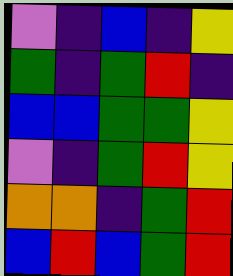[["violet", "indigo", "blue", "indigo", "yellow"], ["green", "indigo", "green", "red", "indigo"], ["blue", "blue", "green", "green", "yellow"], ["violet", "indigo", "green", "red", "yellow"], ["orange", "orange", "indigo", "green", "red"], ["blue", "red", "blue", "green", "red"]]